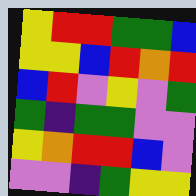[["yellow", "red", "red", "green", "green", "blue"], ["yellow", "yellow", "blue", "red", "orange", "red"], ["blue", "red", "violet", "yellow", "violet", "green"], ["green", "indigo", "green", "green", "violet", "violet"], ["yellow", "orange", "red", "red", "blue", "violet"], ["violet", "violet", "indigo", "green", "yellow", "yellow"]]